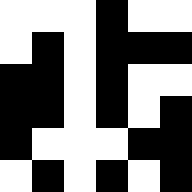[["white", "white", "white", "black", "white", "white"], ["white", "black", "white", "black", "black", "black"], ["black", "black", "white", "black", "white", "white"], ["black", "black", "white", "black", "white", "black"], ["black", "white", "white", "white", "black", "black"], ["white", "black", "white", "black", "white", "black"]]